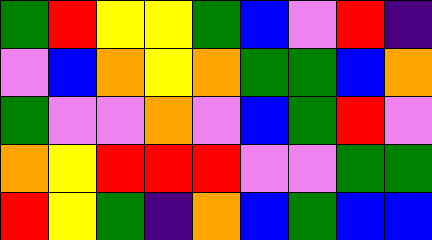[["green", "red", "yellow", "yellow", "green", "blue", "violet", "red", "indigo"], ["violet", "blue", "orange", "yellow", "orange", "green", "green", "blue", "orange"], ["green", "violet", "violet", "orange", "violet", "blue", "green", "red", "violet"], ["orange", "yellow", "red", "red", "red", "violet", "violet", "green", "green"], ["red", "yellow", "green", "indigo", "orange", "blue", "green", "blue", "blue"]]